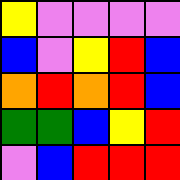[["yellow", "violet", "violet", "violet", "violet"], ["blue", "violet", "yellow", "red", "blue"], ["orange", "red", "orange", "red", "blue"], ["green", "green", "blue", "yellow", "red"], ["violet", "blue", "red", "red", "red"]]